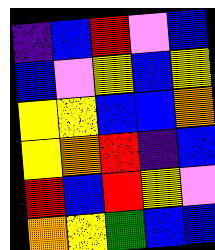[["indigo", "blue", "red", "violet", "blue"], ["blue", "violet", "yellow", "blue", "yellow"], ["yellow", "yellow", "blue", "blue", "orange"], ["yellow", "orange", "red", "indigo", "blue"], ["red", "blue", "red", "yellow", "violet"], ["orange", "yellow", "green", "blue", "blue"]]